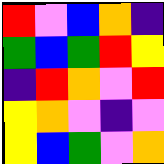[["red", "violet", "blue", "orange", "indigo"], ["green", "blue", "green", "red", "yellow"], ["indigo", "red", "orange", "violet", "red"], ["yellow", "orange", "violet", "indigo", "violet"], ["yellow", "blue", "green", "violet", "orange"]]